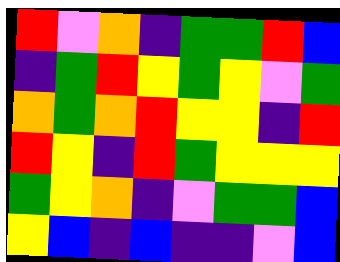[["red", "violet", "orange", "indigo", "green", "green", "red", "blue"], ["indigo", "green", "red", "yellow", "green", "yellow", "violet", "green"], ["orange", "green", "orange", "red", "yellow", "yellow", "indigo", "red"], ["red", "yellow", "indigo", "red", "green", "yellow", "yellow", "yellow"], ["green", "yellow", "orange", "indigo", "violet", "green", "green", "blue"], ["yellow", "blue", "indigo", "blue", "indigo", "indigo", "violet", "blue"]]